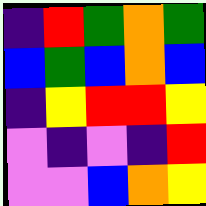[["indigo", "red", "green", "orange", "green"], ["blue", "green", "blue", "orange", "blue"], ["indigo", "yellow", "red", "red", "yellow"], ["violet", "indigo", "violet", "indigo", "red"], ["violet", "violet", "blue", "orange", "yellow"]]